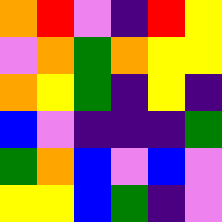[["orange", "red", "violet", "indigo", "red", "yellow"], ["violet", "orange", "green", "orange", "yellow", "yellow"], ["orange", "yellow", "green", "indigo", "yellow", "indigo"], ["blue", "violet", "indigo", "indigo", "indigo", "green"], ["green", "orange", "blue", "violet", "blue", "violet"], ["yellow", "yellow", "blue", "green", "indigo", "violet"]]